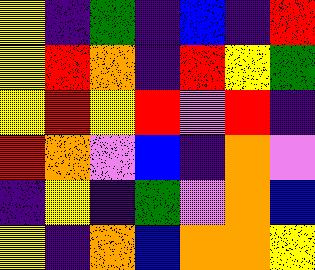[["yellow", "indigo", "green", "indigo", "blue", "indigo", "red"], ["yellow", "red", "orange", "indigo", "red", "yellow", "green"], ["yellow", "red", "yellow", "red", "violet", "red", "indigo"], ["red", "orange", "violet", "blue", "indigo", "orange", "violet"], ["indigo", "yellow", "indigo", "green", "violet", "orange", "blue"], ["yellow", "indigo", "orange", "blue", "orange", "orange", "yellow"]]